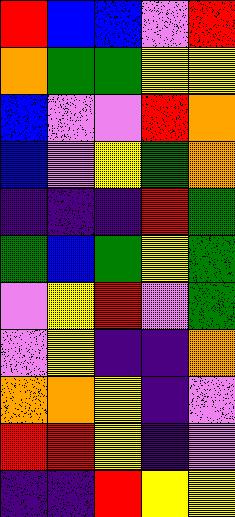[["red", "blue", "blue", "violet", "red"], ["orange", "green", "green", "yellow", "yellow"], ["blue", "violet", "violet", "red", "orange"], ["blue", "violet", "yellow", "green", "orange"], ["indigo", "indigo", "indigo", "red", "green"], ["green", "blue", "green", "yellow", "green"], ["violet", "yellow", "red", "violet", "green"], ["violet", "yellow", "indigo", "indigo", "orange"], ["orange", "orange", "yellow", "indigo", "violet"], ["red", "red", "yellow", "indigo", "violet"], ["indigo", "indigo", "red", "yellow", "yellow"]]